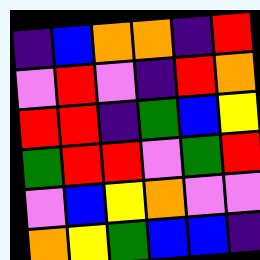[["indigo", "blue", "orange", "orange", "indigo", "red"], ["violet", "red", "violet", "indigo", "red", "orange"], ["red", "red", "indigo", "green", "blue", "yellow"], ["green", "red", "red", "violet", "green", "red"], ["violet", "blue", "yellow", "orange", "violet", "violet"], ["orange", "yellow", "green", "blue", "blue", "indigo"]]